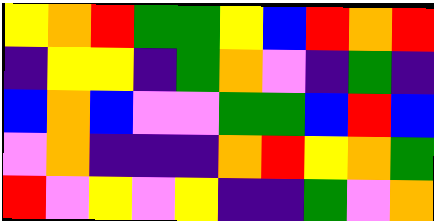[["yellow", "orange", "red", "green", "green", "yellow", "blue", "red", "orange", "red"], ["indigo", "yellow", "yellow", "indigo", "green", "orange", "violet", "indigo", "green", "indigo"], ["blue", "orange", "blue", "violet", "violet", "green", "green", "blue", "red", "blue"], ["violet", "orange", "indigo", "indigo", "indigo", "orange", "red", "yellow", "orange", "green"], ["red", "violet", "yellow", "violet", "yellow", "indigo", "indigo", "green", "violet", "orange"]]